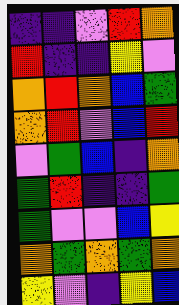[["indigo", "indigo", "violet", "red", "orange"], ["red", "indigo", "indigo", "yellow", "violet"], ["orange", "red", "orange", "blue", "green"], ["orange", "red", "violet", "blue", "red"], ["violet", "green", "blue", "indigo", "orange"], ["green", "red", "indigo", "indigo", "green"], ["green", "violet", "violet", "blue", "yellow"], ["orange", "green", "orange", "green", "orange"], ["yellow", "violet", "indigo", "yellow", "blue"]]